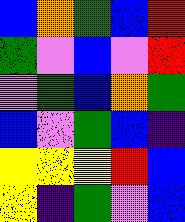[["blue", "orange", "green", "blue", "red"], ["green", "violet", "blue", "violet", "red"], ["violet", "green", "blue", "orange", "green"], ["blue", "violet", "green", "blue", "indigo"], ["yellow", "yellow", "yellow", "red", "blue"], ["yellow", "indigo", "green", "violet", "blue"]]